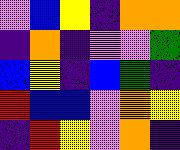[["violet", "blue", "yellow", "indigo", "orange", "orange"], ["indigo", "orange", "indigo", "violet", "violet", "green"], ["blue", "yellow", "indigo", "blue", "green", "indigo"], ["red", "blue", "blue", "violet", "orange", "yellow"], ["indigo", "red", "yellow", "violet", "orange", "indigo"]]